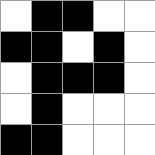[["white", "black", "black", "white", "white"], ["black", "black", "white", "black", "white"], ["white", "black", "black", "black", "white"], ["white", "black", "white", "white", "white"], ["black", "black", "white", "white", "white"]]